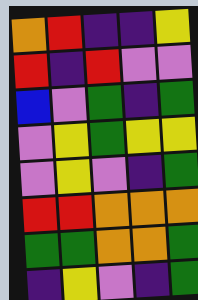[["orange", "red", "indigo", "indigo", "yellow"], ["red", "indigo", "red", "violet", "violet"], ["blue", "violet", "green", "indigo", "green"], ["violet", "yellow", "green", "yellow", "yellow"], ["violet", "yellow", "violet", "indigo", "green"], ["red", "red", "orange", "orange", "orange"], ["green", "green", "orange", "orange", "green"], ["indigo", "yellow", "violet", "indigo", "green"]]